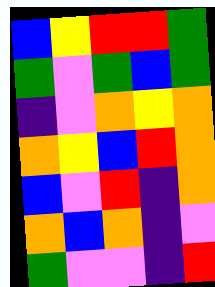[["blue", "yellow", "red", "red", "green"], ["green", "violet", "green", "blue", "green"], ["indigo", "violet", "orange", "yellow", "orange"], ["orange", "yellow", "blue", "red", "orange"], ["blue", "violet", "red", "indigo", "orange"], ["orange", "blue", "orange", "indigo", "violet"], ["green", "violet", "violet", "indigo", "red"]]